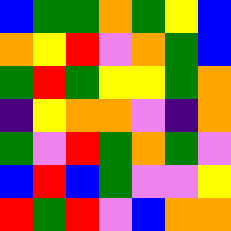[["blue", "green", "green", "orange", "green", "yellow", "blue"], ["orange", "yellow", "red", "violet", "orange", "green", "blue"], ["green", "red", "green", "yellow", "yellow", "green", "orange"], ["indigo", "yellow", "orange", "orange", "violet", "indigo", "orange"], ["green", "violet", "red", "green", "orange", "green", "violet"], ["blue", "red", "blue", "green", "violet", "violet", "yellow"], ["red", "green", "red", "violet", "blue", "orange", "orange"]]